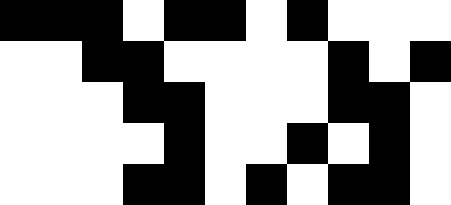[["black", "black", "black", "white", "black", "black", "white", "black", "white", "white", "white"], ["white", "white", "black", "black", "white", "white", "white", "white", "black", "white", "black"], ["white", "white", "white", "black", "black", "white", "white", "white", "black", "black", "white"], ["white", "white", "white", "white", "black", "white", "white", "black", "white", "black", "white"], ["white", "white", "white", "black", "black", "white", "black", "white", "black", "black", "white"]]